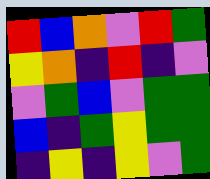[["red", "blue", "orange", "violet", "red", "green"], ["yellow", "orange", "indigo", "red", "indigo", "violet"], ["violet", "green", "blue", "violet", "green", "green"], ["blue", "indigo", "green", "yellow", "green", "green"], ["indigo", "yellow", "indigo", "yellow", "violet", "green"]]